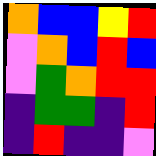[["orange", "blue", "blue", "yellow", "red"], ["violet", "orange", "blue", "red", "blue"], ["violet", "green", "orange", "red", "red"], ["indigo", "green", "green", "indigo", "red"], ["indigo", "red", "indigo", "indigo", "violet"]]